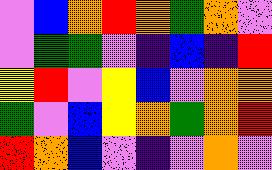[["violet", "blue", "orange", "red", "orange", "green", "orange", "violet"], ["violet", "green", "green", "violet", "indigo", "blue", "indigo", "red"], ["yellow", "red", "violet", "yellow", "blue", "violet", "orange", "orange"], ["green", "violet", "blue", "yellow", "orange", "green", "orange", "red"], ["red", "orange", "blue", "violet", "indigo", "violet", "orange", "violet"]]